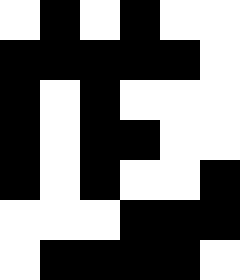[["white", "black", "white", "black", "white", "white"], ["black", "black", "black", "black", "black", "white"], ["black", "white", "black", "white", "white", "white"], ["black", "white", "black", "black", "white", "white"], ["black", "white", "black", "white", "white", "black"], ["white", "white", "white", "black", "black", "black"], ["white", "black", "black", "black", "black", "white"]]